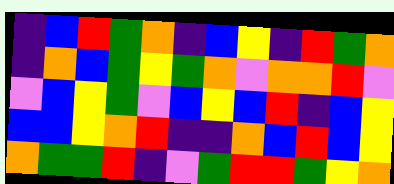[["indigo", "blue", "red", "green", "orange", "indigo", "blue", "yellow", "indigo", "red", "green", "orange"], ["indigo", "orange", "blue", "green", "yellow", "green", "orange", "violet", "orange", "orange", "red", "violet"], ["violet", "blue", "yellow", "green", "violet", "blue", "yellow", "blue", "red", "indigo", "blue", "yellow"], ["blue", "blue", "yellow", "orange", "red", "indigo", "indigo", "orange", "blue", "red", "blue", "yellow"], ["orange", "green", "green", "red", "indigo", "violet", "green", "red", "red", "green", "yellow", "orange"]]